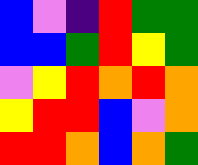[["blue", "violet", "indigo", "red", "green", "green"], ["blue", "blue", "green", "red", "yellow", "green"], ["violet", "yellow", "red", "orange", "red", "orange"], ["yellow", "red", "red", "blue", "violet", "orange"], ["red", "red", "orange", "blue", "orange", "green"]]